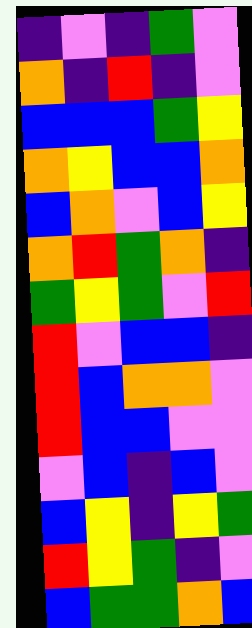[["indigo", "violet", "indigo", "green", "violet"], ["orange", "indigo", "red", "indigo", "violet"], ["blue", "blue", "blue", "green", "yellow"], ["orange", "yellow", "blue", "blue", "orange"], ["blue", "orange", "violet", "blue", "yellow"], ["orange", "red", "green", "orange", "indigo"], ["green", "yellow", "green", "violet", "red"], ["red", "violet", "blue", "blue", "indigo"], ["red", "blue", "orange", "orange", "violet"], ["red", "blue", "blue", "violet", "violet"], ["violet", "blue", "indigo", "blue", "violet"], ["blue", "yellow", "indigo", "yellow", "green"], ["red", "yellow", "green", "indigo", "violet"], ["blue", "green", "green", "orange", "blue"]]